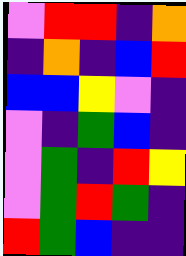[["violet", "red", "red", "indigo", "orange"], ["indigo", "orange", "indigo", "blue", "red"], ["blue", "blue", "yellow", "violet", "indigo"], ["violet", "indigo", "green", "blue", "indigo"], ["violet", "green", "indigo", "red", "yellow"], ["violet", "green", "red", "green", "indigo"], ["red", "green", "blue", "indigo", "indigo"]]